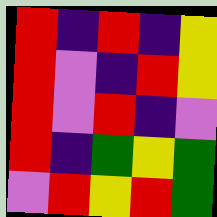[["red", "indigo", "red", "indigo", "yellow"], ["red", "violet", "indigo", "red", "yellow"], ["red", "violet", "red", "indigo", "violet"], ["red", "indigo", "green", "yellow", "green"], ["violet", "red", "yellow", "red", "green"]]